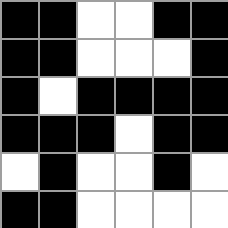[["black", "black", "white", "white", "black", "black"], ["black", "black", "white", "white", "white", "black"], ["black", "white", "black", "black", "black", "black"], ["black", "black", "black", "white", "black", "black"], ["white", "black", "white", "white", "black", "white"], ["black", "black", "white", "white", "white", "white"]]